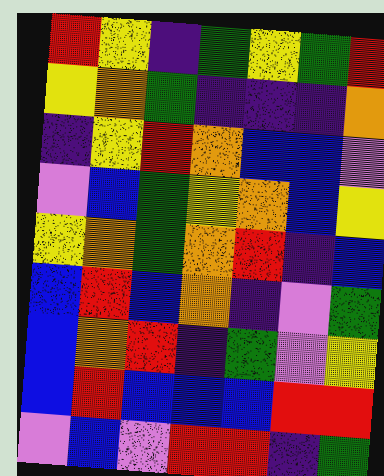[["red", "yellow", "indigo", "green", "yellow", "green", "red"], ["yellow", "orange", "green", "indigo", "indigo", "indigo", "orange"], ["indigo", "yellow", "red", "orange", "blue", "blue", "violet"], ["violet", "blue", "green", "yellow", "orange", "blue", "yellow"], ["yellow", "orange", "green", "orange", "red", "indigo", "blue"], ["blue", "red", "blue", "orange", "indigo", "violet", "green"], ["blue", "orange", "red", "indigo", "green", "violet", "yellow"], ["blue", "red", "blue", "blue", "blue", "red", "red"], ["violet", "blue", "violet", "red", "red", "indigo", "green"]]